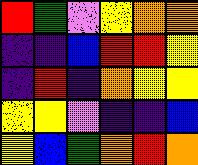[["red", "green", "violet", "yellow", "orange", "orange"], ["indigo", "indigo", "blue", "red", "red", "yellow"], ["indigo", "red", "indigo", "orange", "yellow", "yellow"], ["yellow", "yellow", "violet", "indigo", "indigo", "blue"], ["yellow", "blue", "green", "orange", "red", "orange"]]